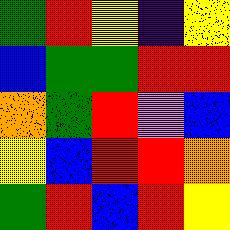[["green", "red", "yellow", "indigo", "yellow"], ["blue", "green", "green", "red", "red"], ["orange", "green", "red", "violet", "blue"], ["yellow", "blue", "red", "red", "orange"], ["green", "red", "blue", "red", "yellow"]]